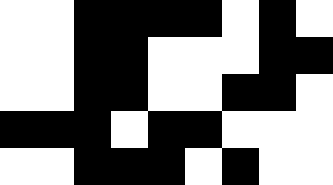[["white", "white", "black", "black", "black", "black", "white", "black", "white"], ["white", "white", "black", "black", "white", "white", "white", "black", "black"], ["white", "white", "black", "black", "white", "white", "black", "black", "white"], ["black", "black", "black", "white", "black", "black", "white", "white", "white"], ["white", "white", "black", "black", "black", "white", "black", "white", "white"]]